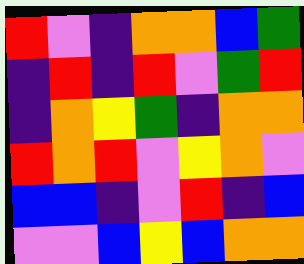[["red", "violet", "indigo", "orange", "orange", "blue", "green"], ["indigo", "red", "indigo", "red", "violet", "green", "red"], ["indigo", "orange", "yellow", "green", "indigo", "orange", "orange"], ["red", "orange", "red", "violet", "yellow", "orange", "violet"], ["blue", "blue", "indigo", "violet", "red", "indigo", "blue"], ["violet", "violet", "blue", "yellow", "blue", "orange", "orange"]]